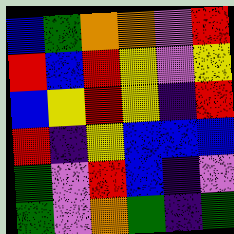[["blue", "green", "orange", "orange", "violet", "red"], ["red", "blue", "red", "yellow", "violet", "yellow"], ["blue", "yellow", "red", "yellow", "indigo", "red"], ["red", "indigo", "yellow", "blue", "blue", "blue"], ["green", "violet", "red", "blue", "indigo", "violet"], ["green", "violet", "orange", "green", "indigo", "green"]]